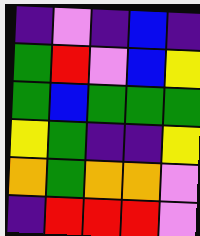[["indigo", "violet", "indigo", "blue", "indigo"], ["green", "red", "violet", "blue", "yellow"], ["green", "blue", "green", "green", "green"], ["yellow", "green", "indigo", "indigo", "yellow"], ["orange", "green", "orange", "orange", "violet"], ["indigo", "red", "red", "red", "violet"]]